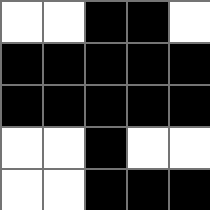[["white", "white", "black", "black", "white"], ["black", "black", "black", "black", "black"], ["black", "black", "black", "black", "black"], ["white", "white", "black", "white", "white"], ["white", "white", "black", "black", "black"]]